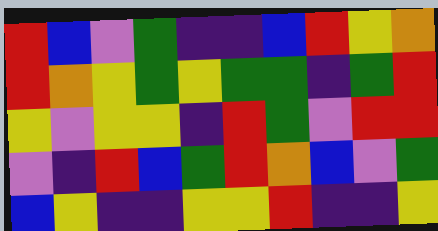[["red", "blue", "violet", "green", "indigo", "indigo", "blue", "red", "yellow", "orange"], ["red", "orange", "yellow", "green", "yellow", "green", "green", "indigo", "green", "red"], ["yellow", "violet", "yellow", "yellow", "indigo", "red", "green", "violet", "red", "red"], ["violet", "indigo", "red", "blue", "green", "red", "orange", "blue", "violet", "green"], ["blue", "yellow", "indigo", "indigo", "yellow", "yellow", "red", "indigo", "indigo", "yellow"]]